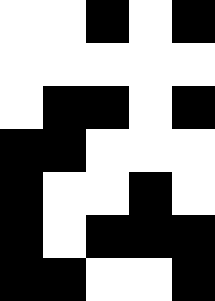[["white", "white", "black", "white", "black"], ["white", "white", "white", "white", "white"], ["white", "black", "black", "white", "black"], ["black", "black", "white", "white", "white"], ["black", "white", "white", "black", "white"], ["black", "white", "black", "black", "black"], ["black", "black", "white", "white", "black"]]